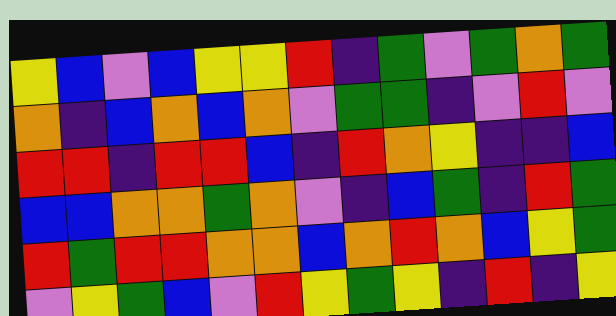[["yellow", "blue", "violet", "blue", "yellow", "yellow", "red", "indigo", "green", "violet", "green", "orange", "green"], ["orange", "indigo", "blue", "orange", "blue", "orange", "violet", "green", "green", "indigo", "violet", "red", "violet"], ["red", "red", "indigo", "red", "red", "blue", "indigo", "red", "orange", "yellow", "indigo", "indigo", "blue"], ["blue", "blue", "orange", "orange", "green", "orange", "violet", "indigo", "blue", "green", "indigo", "red", "green"], ["red", "green", "red", "red", "orange", "orange", "blue", "orange", "red", "orange", "blue", "yellow", "green"], ["violet", "yellow", "green", "blue", "violet", "red", "yellow", "green", "yellow", "indigo", "red", "indigo", "yellow"]]